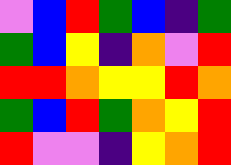[["violet", "blue", "red", "green", "blue", "indigo", "green"], ["green", "blue", "yellow", "indigo", "orange", "violet", "red"], ["red", "red", "orange", "yellow", "yellow", "red", "orange"], ["green", "blue", "red", "green", "orange", "yellow", "red"], ["red", "violet", "violet", "indigo", "yellow", "orange", "red"]]